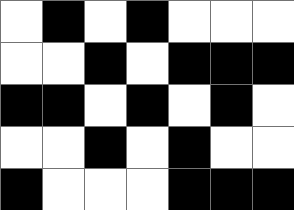[["white", "black", "white", "black", "white", "white", "white"], ["white", "white", "black", "white", "black", "black", "black"], ["black", "black", "white", "black", "white", "black", "white"], ["white", "white", "black", "white", "black", "white", "white"], ["black", "white", "white", "white", "black", "black", "black"]]